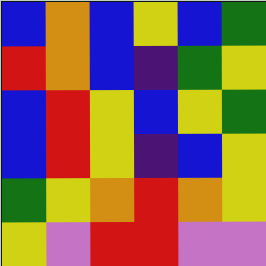[["blue", "orange", "blue", "yellow", "blue", "green"], ["red", "orange", "blue", "indigo", "green", "yellow"], ["blue", "red", "yellow", "blue", "yellow", "green"], ["blue", "red", "yellow", "indigo", "blue", "yellow"], ["green", "yellow", "orange", "red", "orange", "yellow"], ["yellow", "violet", "red", "red", "violet", "violet"]]